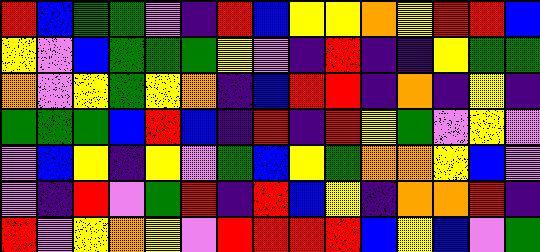[["red", "blue", "green", "green", "violet", "indigo", "red", "blue", "yellow", "yellow", "orange", "yellow", "red", "red", "blue"], ["yellow", "violet", "blue", "green", "green", "green", "yellow", "violet", "indigo", "red", "indigo", "indigo", "yellow", "green", "green"], ["orange", "violet", "yellow", "green", "yellow", "orange", "indigo", "blue", "red", "red", "indigo", "orange", "indigo", "yellow", "indigo"], ["green", "green", "green", "blue", "red", "blue", "indigo", "red", "indigo", "red", "yellow", "green", "violet", "yellow", "violet"], ["violet", "blue", "yellow", "indigo", "yellow", "violet", "green", "blue", "yellow", "green", "orange", "orange", "yellow", "blue", "violet"], ["violet", "indigo", "red", "violet", "green", "red", "indigo", "red", "blue", "yellow", "indigo", "orange", "orange", "red", "indigo"], ["red", "violet", "yellow", "orange", "yellow", "violet", "red", "red", "red", "red", "blue", "yellow", "blue", "violet", "green"]]